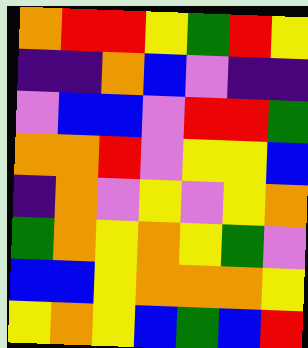[["orange", "red", "red", "yellow", "green", "red", "yellow"], ["indigo", "indigo", "orange", "blue", "violet", "indigo", "indigo"], ["violet", "blue", "blue", "violet", "red", "red", "green"], ["orange", "orange", "red", "violet", "yellow", "yellow", "blue"], ["indigo", "orange", "violet", "yellow", "violet", "yellow", "orange"], ["green", "orange", "yellow", "orange", "yellow", "green", "violet"], ["blue", "blue", "yellow", "orange", "orange", "orange", "yellow"], ["yellow", "orange", "yellow", "blue", "green", "blue", "red"]]